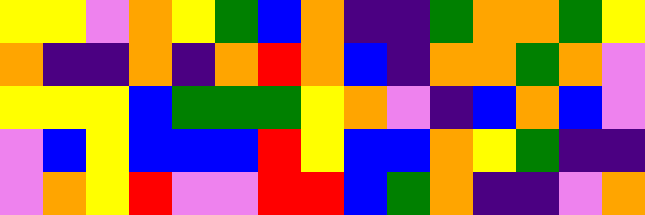[["yellow", "yellow", "violet", "orange", "yellow", "green", "blue", "orange", "indigo", "indigo", "green", "orange", "orange", "green", "yellow"], ["orange", "indigo", "indigo", "orange", "indigo", "orange", "red", "orange", "blue", "indigo", "orange", "orange", "green", "orange", "violet"], ["yellow", "yellow", "yellow", "blue", "green", "green", "green", "yellow", "orange", "violet", "indigo", "blue", "orange", "blue", "violet"], ["violet", "blue", "yellow", "blue", "blue", "blue", "red", "yellow", "blue", "blue", "orange", "yellow", "green", "indigo", "indigo"], ["violet", "orange", "yellow", "red", "violet", "violet", "red", "red", "blue", "green", "orange", "indigo", "indigo", "violet", "orange"]]